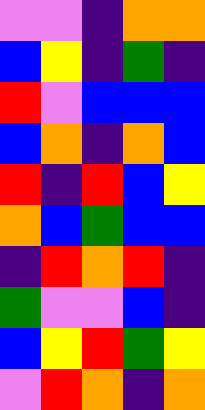[["violet", "violet", "indigo", "orange", "orange"], ["blue", "yellow", "indigo", "green", "indigo"], ["red", "violet", "blue", "blue", "blue"], ["blue", "orange", "indigo", "orange", "blue"], ["red", "indigo", "red", "blue", "yellow"], ["orange", "blue", "green", "blue", "blue"], ["indigo", "red", "orange", "red", "indigo"], ["green", "violet", "violet", "blue", "indigo"], ["blue", "yellow", "red", "green", "yellow"], ["violet", "red", "orange", "indigo", "orange"]]